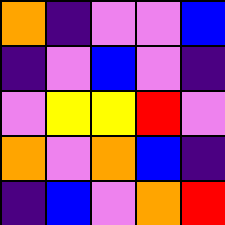[["orange", "indigo", "violet", "violet", "blue"], ["indigo", "violet", "blue", "violet", "indigo"], ["violet", "yellow", "yellow", "red", "violet"], ["orange", "violet", "orange", "blue", "indigo"], ["indigo", "blue", "violet", "orange", "red"]]